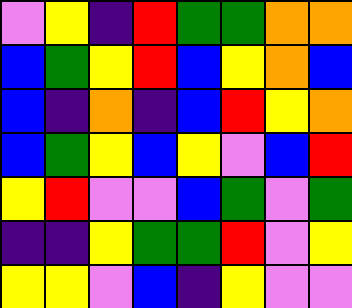[["violet", "yellow", "indigo", "red", "green", "green", "orange", "orange"], ["blue", "green", "yellow", "red", "blue", "yellow", "orange", "blue"], ["blue", "indigo", "orange", "indigo", "blue", "red", "yellow", "orange"], ["blue", "green", "yellow", "blue", "yellow", "violet", "blue", "red"], ["yellow", "red", "violet", "violet", "blue", "green", "violet", "green"], ["indigo", "indigo", "yellow", "green", "green", "red", "violet", "yellow"], ["yellow", "yellow", "violet", "blue", "indigo", "yellow", "violet", "violet"]]